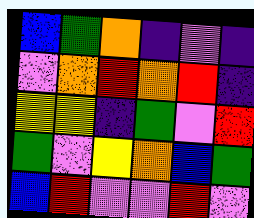[["blue", "green", "orange", "indigo", "violet", "indigo"], ["violet", "orange", "red", "orange", "red", "indigo"], ["yellow", "yellow", "indigo", "green", "violet", "red"], ["green", "violet", "yellow", "orange", "blue", "green"], ["blue", "red", "violet", "violet", "red", "violet"]]